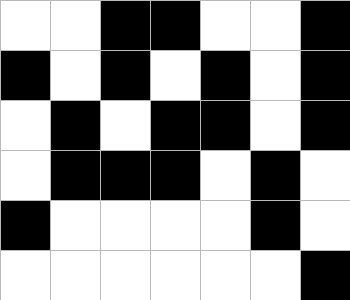[["white", "white", "black", "black", "white", "white", "black"], ["black", "white", "black", "white", "black", "white", "black"], ["white", "black", "white", "black", "black", "white", "black"], ["white", "black", "black", "black", "white", "black", "white"], ["black", "white", "white", "white", "white", "black", "white"], ["white", "white", "white", "white", "white", "white", "black"]]